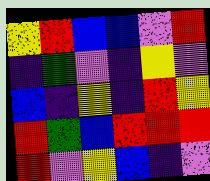[["yellow", "red", "blue", "blue", "violet", "red"], ["indigo", "green", "violet", "indigo", "yellow", "violet"], ["blue", "indigo", "yellow", "indigo", "red", "yellow"], ["red", "green", "blue", "red", "red", "red"], ["red", "violet", "yellow", "blue", "indigo", "violet"]]